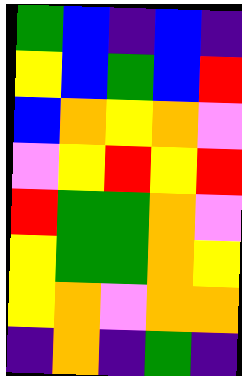[["green", "blue", "indigo", "blue", "indigo"], ["yellow", "blue", "green", "blue", "red"], ["blue", "orange", "yellow", "orange", "violet"], ["violet", "yellow", "red", "yellow", "red"], ["red", "green", "green", "orange", "violet"], ["yellow", "green", "green", "orange", "yellow"], ["yellow", "orange", "violet", "orange", "orange"], ["indigo", "orange", "indigo", "green", "indigo"]]